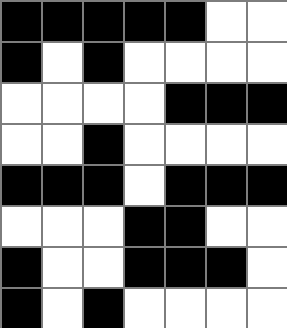[["black", "black", "black", "black", "black", "white", "white"], ["black", "white", "black", "white", "white", "white", "white"], ["white", "white", "white", "white", "black", "black", "black"], ["white", "white", "black", "white", "white", "white", "white"], ["black", "black", "black", "white", "black", "black", "black"], ["white", "white", "white", "black", "black", "white", "white"], ["black", "white", "white", "black", "black", "black", "white"], ["black", "white", "black", "white", "white", "white", "white"]]